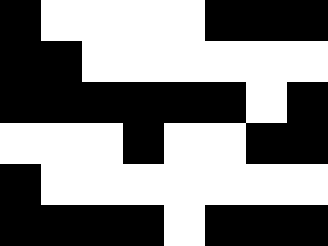[["black", "white", "white", "white", "white", "black", "black", "black"], ["black", "black", "white", "white", "white", "white", "white", "white"], ["black", "black", "black", "black", "black", "black", "white", "black"], ["white", "white", "white", "black", "white", "white", "black", "black"], ["black", "white", "white", "white", "white", "white", "white", "white"], ["black", "black", "black", "black", "white", "black", "black", "black"]]